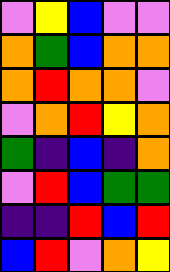[["violet", "yellow", "blue", "violet", "violet"], ["orange", "green", "blue", "orange", "orange"], ["orange", "red", "orange", "orange", "violet"], ["violet", "orange", "red", "yellow", "orange"], ["green", "indigo", "blue", "indigo", "orange"], ["violet", "red", "blue", "green", "green"], ["indigo", "indigo", "red", "blue", "red"], ["blue", "red", "violet", "orange", "yellow"]]